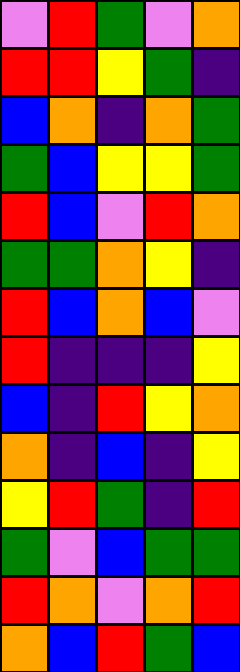[["violet", "red", "green", "violet", "orange"], ["red", "red", "yellow", "green", "indigo"], ["blue", "orange", "indigo", "orange", "green"], ["green", "blue", "yellow", "yellow", "green"], ["red", "blue", "violet", "red", "orange"], ["green", "green", "orange", "yellow", "indigo"], ["red", "blue", "orange", "blue", "violet"], ["red", "indigo", "indigo", "indigo", "yellow"], ["blue", "indigo", "red", "yellow", "orange"], ["orange", "indigo", "blue", "indigo", "yellow"], ["yellow", "red", "green", "indigo", "red"], ["green", "violet", "blue", "green", "green"], ["red", "orange", "violet", "orange", "red"], ["orange", "blue", "red", "green", "blue"]]